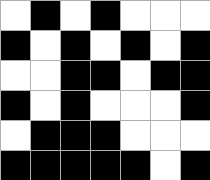[["white", "black", "white", "black", "white", "white", "white"], ["black", "white", "black", "white", "black", "white", "black"], ["white", "white", "black", "black", "white", "black", "black"], ["black", "white", "black", "white", "white", "white", "black"], ["white", "black", "black", "black", "white", "white", "white"], ["black", "black", "black", "black", "black", "white", "black"]]